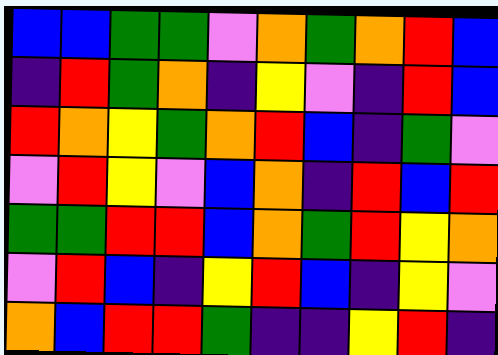[["blue", "blue", "green", "green", "violet", "orange", "green", "orange", "red", "blue"], ["indigo", "red", "green", "orange", "indigo", "yellow", "violet", "indigo", "red", "blue"], ["red", "orange", "yellow", "green", "orange", "red", "blue", "indigo", "green", "violet"], ["violet", "red", "yellow", "violet", "blue", "orange", "indigo", "red", "blue", "red"], ["green", "green", "red", "red", "blue", "orange", "green", "red", "yellow", "orange"], ["violet", "red", "blue", "indigo", "yellow", "red", "blue", "indigo", "yellow", "violet"], ["orange", "blue", "red", "red", "green", "indigo", "indigo", "yellow", "red", "indigo"]]